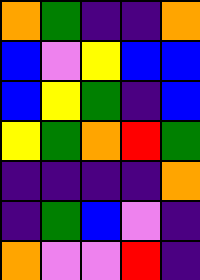[["orange", "green", "indigo", "indigo", "orange"], ["blue", "violet", "yellow", "blue", "blue"], ["blue", "yellow", "green", "indigo", "blue"], ["yellow", "green", "orange", "red", "green"], ["indigo", "indigo", "indigo", "indigo", "orange"], ["indigo", "green", "blue", "violet", "indigo"], ["orange", "violet", "violet", "red", "indigo"]]